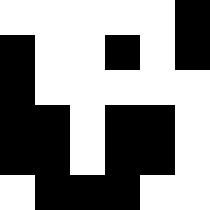[["white", "white", "white", "white", "white", "black"], ["black", "white", "white", "black", "white", "black"], ["black", "white", "white", "white", "white", "white"], ["black", "black", "white", "black", "black", "white"], ["black", "black", "white", "black", "black", "white"], ["white", "black", "black", "black", "white", "white"]]